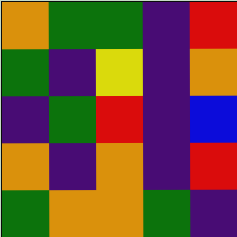[["orange", "green", "green", "indigo", "red"], ["green", "indigo", "yellow", "indigo", "orange"], ["indigo", "green", "red", "indigo", "blue"], ["orange", "indigo", "orange", "indigo", "red"], ["green", "orange", "orange", "green", "indigo"]]